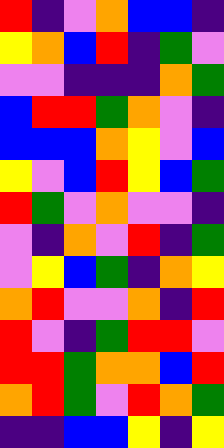[["red", "indigo", "violet", "orange", "blue", "blue", "indigo"], ["yellow", "orange", "blue", "red", "indigo", "green", "violet"], ["violet", "violet", "indigo", "indigo", "indigo", "orange", "green"], ["blue", "red", "red", "green", "orange", "violet", "indigo"], ["blue", "blue", "blue", "orange", "yellow", "violet", "blue"], ["yellow", "violet", "blue", "red", "yellow", "blue", "green"], ["red", "green", "violet", "orange", "violet", "violet", "indigo"], ["violet", "indigo", "orange", "violet", "red", "indigo", "green"], ["violet", "yellow", "blue", "green", "indigo", "orange", "yellow"], ["orange", "red", "violet", "violet", "orange", "indigo", "red"], ["red", "violet", "indigo", "green", "red", "red", "violet"], ["red", "red", "green", "orange", "orange", "blue", "red"], ["orange", "red", "green", "violet", "red", "orange", "green"], ["indigo", "indigo", "blue", "blue", "yellow", "indigo", "yellow"]]